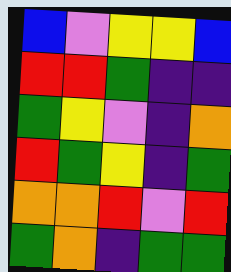[["blue", "violet", "yellow", "yellow", "blue"], ["red", "red", "green", "indigo", "indigo"], ["green", "yellow", "violet", "indigo", "orange"], ["red", "green", "yellow", "indigo", "green"], ["orange", "orange", "red", "violet", "red"], ["green", "orange", "indigo", "green", "green"]]